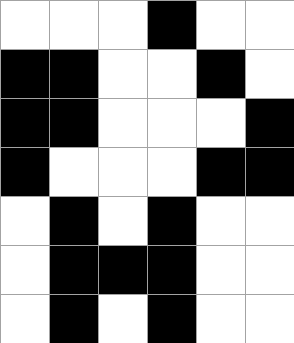[["white", "white", "white", "black", "white", "white"], ["black", "black", "white", "white", "black", "white"], ["black", "black", "white", "white", "white", "black"], ["black", "white", "white", "white", "black", "black"], ["white", "black", "white", "black", "white", "white"], ["white", "black", "black", "black", "white", "white"], ["white", "black", "white", "black", "white", "white"]]